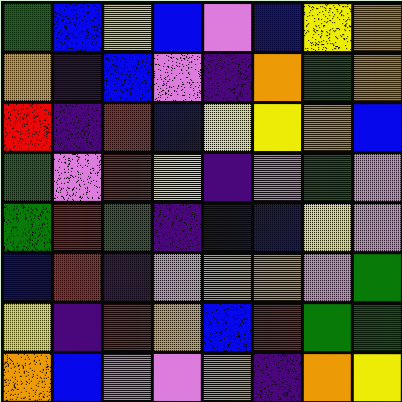[["green", "blue", "yellow", "blue", "violet", "blue", "yellow", "orange"], ["orange", "indigo", "blue", "violet", "indigo", "orange", "green", "orange"], ["red", "indigo", "red", "blue", "yellow", "yellow", "orange", "blue"], ["green", "violet", "red", "yellow", "indigo", "violet", "green", "violet"], ["green", "red", "green", "indigo", "blue", "blue", "yellow", "violet"], ["blue", "red", "indigo", "violet", "orange", "orange", "violet", "green"], ["yellow", "indigo", "red", "orange", "blue", "red", "green", "green"], ["orange", "blue", "violet", "violet", "orange", "indigo", "orange", "yellow"]]